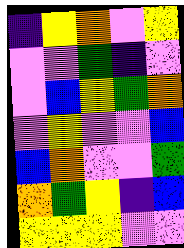[["indigo", "yellow", "orange", "violet", "yellow"], ["violet", "violet", "green", "indigo", "violet"], ["violet", "blue", "yellow", "green", "orange"], ["violet", "yellow", "violet", "violet", "blue"], ["blue", "orange", "violet", "violet", "green"], ["orange", "green", "yellow", "indigo", "blue"], ["yellow", "yellow", "yellow", "violet", "violet"]]